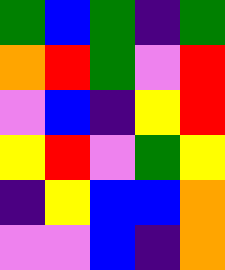[["green", "blue", "green", "indigo", "green"], ["orange", "red", "green", "violet", "red"], ["violet", "blue", "indigo", "yellow", "red"], ["yellow", "red", "violet", "green", "yellow"], ["indigo", "yellow", "blue", "blue", "orange"], ["violet", "violet", "blue", "indigo", "orange"]]